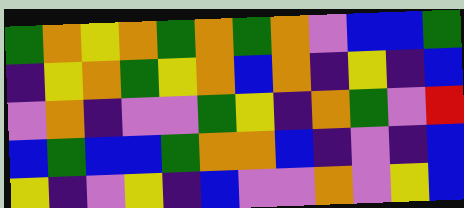[["green", "orange", "yellow", "orange", "green", "orange", "green", "orange", "violet", "blue", "blue", "green"], ["indigo", "yellow", "orange", "green", "yellow", "orange", "blue", "orange", "indigo", "yellow", "indigo", "blue"], ["violet", "orange", "indigo", "violet", "violet", "green", "yellow", "indigo", "orange", "green", "violet", "red"], ["blue", "green", "blue", "blue", "green", "orange", "orange", "blue", "indigo", "violet", "indigo", "blue"], ["yellow", "indigo", "violet", "yellow", "indigo", "blue", "violet", "violet", "orange", "violet", "yellow", "blue"]]